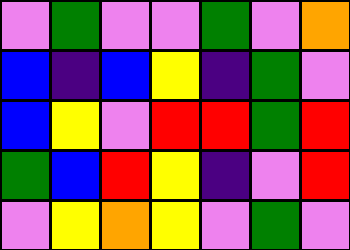[["violet", "green", "violet", "violet", "green", "violet", "orange"], ["blue", "indigo", "blue", "yellow", "indigo", "green", "violet"], ["blue", "yellow", "violet", "red", "red", "green", "red"], ["green", "blue", "red", "yellow", "indigo", "violet", "red"], ["violet", "yellow", "orange", "yellow", "violet", "green", "violet"]]